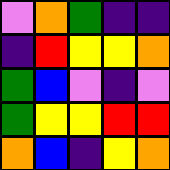[["violet", "orange", "green", "indigo", "indigo"], ["indigo", "red", "yellow", "yellow", "orange"], ["green", "blue", "violet", "indigo", "violet"], ["green", "yellow", "yellow", "red", "red"], ["orange", "blue", "indigo", "yellow", "orange"]]